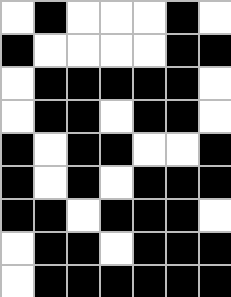[["white", "black", "white", "white", "white", "black", "white"], ["black", "white", "white", "white", "white", "black", "black"], ["white", "black", "black", "black", "black", "black", "white"], ["white", "black", "black", "white", "black", "black", "white"], ["black", "white", "black", "black", "white", "white", "black"], ["black", "white", "black", "white", "black", "black", "black"], ["black", "black", "white", "black", "black", "black", "white"], ["white", "black", "black", "white", "black", "black", "black"], ["white", "black", "black", "black", "black", "black", "black"]]